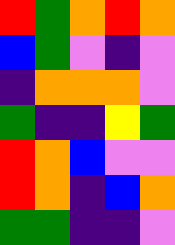[["red", "green", "orange", "red", "orange"], ["blue", "green", "violet", "indigo", "violet"], ["indigo", "orange", "orange", "orange", "violet"], ["green", "indigo", "indigo", "yellow", "green"], ["red", "orange", "blue", "violet", "violet"], ["red", "orange", "indigo", "blue", "orange"], ["green", "green", "indigo", "indigo", "violet"]]